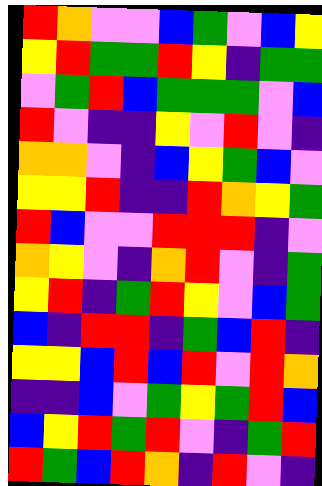[["red", "orange", "violet", "violet", "blue", "green", "violet", "blue", "yellow"], ["yellow", "red", "green", "green", "red", "yellow", "indigo", "green", "green"], ["violet", "green", "red", "blue", "green", "green", "green", "violet", "blue"], ["red", "violet", "indigo", "indigo", "yellow", "violet", "red", "violet", "indigo"], ["orange", "orange", "violet", "indigo", "blue", "yellow", "green", "blue", "violet"], ["yellow", "yellow", "red", "indigo", "indigo", "red", "orange", "yellow", "green"], ["red", "blue", "violet", "violet", "red", "red", "red", "indigo", "violet"], ["orange", "yellow", "violet", "indigo", "orange", "red", "violet", "indigo", "green"], ["yellow", "red", "indigo", "green", "red", "yellow", "violet", "blue", "green"], ["blue", "indigo", "red", "red", "indigo", "green", "blue", "red", "indigo"], ["yellow", "yellow", "blue", "red", "blue", "red", "violet", "red", "orange"], ["indigo", "indigo", "blue", "violet", "green", "yellow", "green", "red", "blue"], ["blue", "yellow", "red", "green", "red", "violet", "indigo", "green", "red"], ["red", "green", "blue", "red", "orange", "indigo", "red", "violet", "indigo"]]